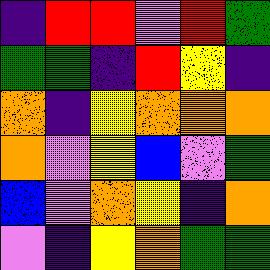[["indigo", "red", "red", "violet", "red", "green"], ["green", "green", "indigo", "red", "yellow", "indigo"], ["orange", "indigo", "yellow", "orange", "orange", "orange"], ["orange", "violet", "yellow", "blue", "violet", "green"], ["blue", "violet", "orange", "yellow", "indigo", "orange"], ["violet", "indigo", "yellow", "orange", "green", "green"]]